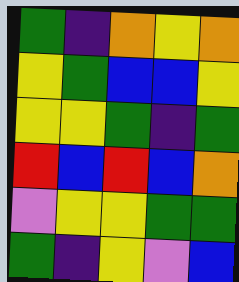[["green", "indigo", "orange", "yellow", "orange"], ["yellow", "green", "blue", "blue", "yellow"], ["yellow", "yellow", "green", "indigo", "green"], ["red", "blue", "red", "blue", "orange"], ["violet", "yellow", "yellow", "green", "green"], ["green", "indigo", "yellow", "violet", "blue"]]